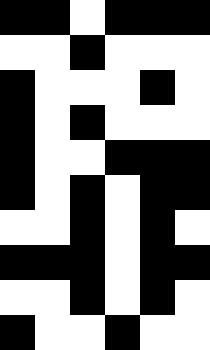[["black", "black", "white", "black", "black", "black"], ["white", "white", "black", "white", "white", "white"], ["black", "white", "white", "white", "black", "white"], ["black", "white", "black", "white", "white", "white"], ["black", "white", "white", "black", "black", "black"], ["black", "white", "black", "white", "black", "black"], ["white", "white", "black", "white", "black", "white"], ["black", "black", "black", "white", "black", "black"], ["white", "white", "black", "white", "black", "white"], ["black", "white", "white", "black", "white", "white"]]